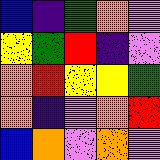[["blue", "indigo", "green", "orange", "violet"], ["yellow", "green", "red", "indigo", "violet"], ["orange", "red", "yellow", "yellow", "green"], ["orange", "indigo", "violet", "orange", "red"], ["blue", "orange", "violet", "orange", "violet"]]